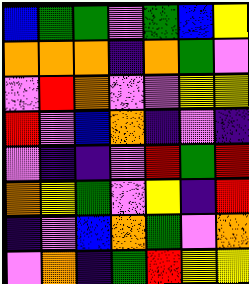[["blue", "green", "green", "violet", "green", "blue", "yellow"], ["orange", "orange", "orange", "indigo", "orange", "green", "violet"], ["violet", "red", "orange", "violet", "violet", "yellow", "yellow"], ["red", "violet", "blue", "orange", "indigo", "violet", "indigo"], ["violet", "indigo", "indigo", "violet", "red", "green", "red"], ["orange", "yellow", "green", "violet", "yellow", "indigo", "red"], ["indigo", "violet", "blue", "orange", "green", "violet", "orange"], ["violet", "orange", "indigo", "green", "red", "yellow", "yellow"]]